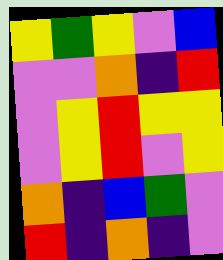[["yellow", "green", "yellow", "violet", "blue"], ["violet", "violet", "orange", "indigo", "red"], ["violet", "yellow", "red", "yellow", "yellow"], ["violet", "yellow", "red", "violet", "yellow"], ["orange", "indigo", "blue", "green", "violet"], ["red", "indigo", "orange", "indigo", "violet"]]